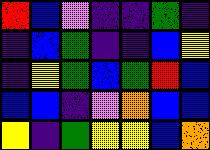[["red", "blue", "violet", "indigo", "indigo", "green", "indigo"], ["indigo", "blue", "green", "indigo", "indigo", "blue", "yellow"], ["indigo", "yellow", "green", "blue", "green", "red", "blue"], ["blue", "blue", "indigo", "violet", "orange", "blue", "blue"], ["yellow", "indigo", "green", "yellow", "yellow", "blue", "orange"]]